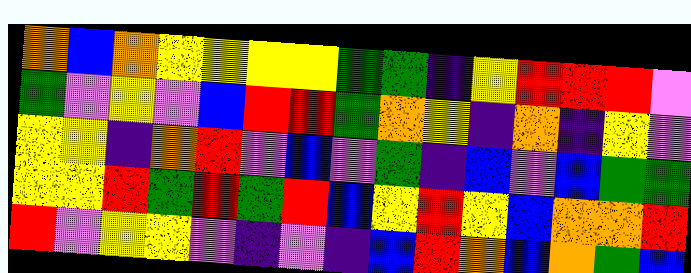[["orange", "blue", "orange", "yellow", "yellow", "yellow", "yellow", "green", "green", "indigo", "yellow", "red", "red", "red", "violet"], ["green", "violet", "yellow", "violet", "blue", "red", "red", "green", "orange", "yellow", "indigo", "orange", "indigo", "yellow", "violet"], ["yellow", "yellow", "indigo", "orange", "red", "violet", "blue", "violet", "green", "indigo", "blue", "violet", "blue", "green", "green"], ["yellow", "yellow", "red", "green", "red", "green", "red", "blue", "yellow", "red", "yellow", "blue", "orange", "orange", "red"], ["red", "violet", "yellow", "yellow", "violet", "indigo", "violet", "indigo", "blue", "red", "orange", "blue", "orange", "green", "blue"]]